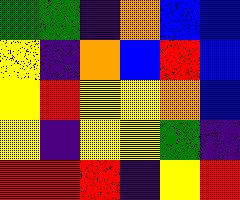[["green", "green", "indigo", "orange", "blue", "blue"], ["yellow", "indigo", "orange", "blue", "red", "blue"], ["yellow", "red", "yellow", "yellow", "orange", "blue"], ["yellow", "indigo", "yellow", "yellow", "green", "indigo"], ["red", "red", "red", "indigo", "yellow", "red"]]